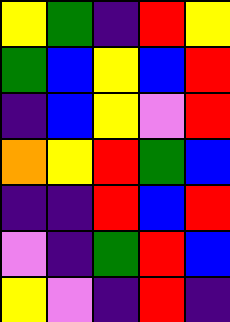[["yellow", "green", "indigo", "red", "yellow"], ["green", "blue", "yellow", "blue", "red"], ["indigo", "blue", "yellow", "violet", "red"], ["orange", "yellow", "red", "green", "blue"], ["indigo", "indigo", "red", "blue", "red"], ["violet", "indigo", "green", "red", "blue"], ["yellow", "violet", "indigo", "red", "indigo"]]